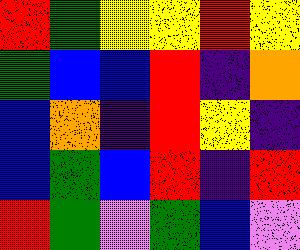[["red", "green", "yellow", "yellow", "red", "yellow"], ["green", "blue", "blue", "red", "indigo", "orange"], ["blue", "orange", "indigo", "red", "yellow", "indigo"], ["blue", "green", "blue", "red", "indigo", "red"], ["red", "green", "violet", "green", "blue", "violet"]]